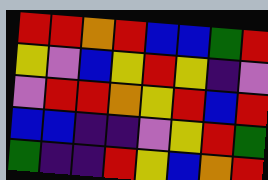[["red", "red", "orange", "red", "blue", "blue", "green", "red"], ["yellow", "violet", "blue", "yellow", "red", "yellow", "indigo", "violet"], ["violet", "red", "red", "orange", "yellow", "red", "blue", "red"], ["blue", "blue", "indigo", "indigo", "violet", "yellow", "red", "green"], ["green", "indigo", "indigo", "red", "yellow", "blue", "orange", "red"]]